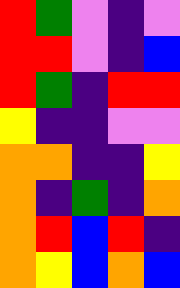[["red", "green", "violet", "indigo", "violet"], ["red", "red", "violet", "indigo", "blue"], ["red", "green", "indigo", "red", "red"], ["yellow", "indigo", "indigo", "violet", "violet"], ["orange", "orange", "indigo", "indigo", "yellow"], ["orange", "indigo", "green", "indigo", "orange"], ["orange", "red", "blue", "red", "indigo"], ["orange", "yellow", "blue", "orange", "blue"]]